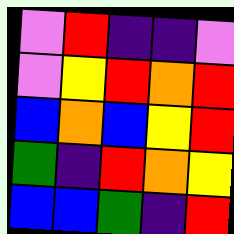[["violet", "red", "indigo", "indigo", "violet"], ["violet", "yellow", "red", "orange", "red"], ["blue", "orange", "blue", "yellow", "red"], ["green", "indigo", "red", "orange", "yellow"], ["blue", "blue", "green", "indigo", "red"]]